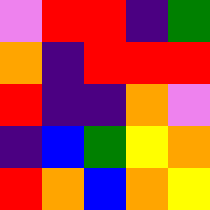[["violet", "red", "red", "indigo", "green"], ["orange", "indigo", "red", "red", "red"], ["red", "indigo", "indigo", "orange", "violet"], ["indigo", "blue", "green", "yellow", "orange"], ["red", "orange", "blue", "orange", "yellow"]]